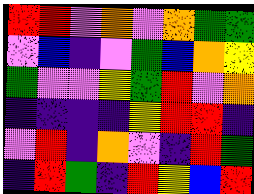[["red", "red", "violet", "orange", "violet", "orange", "green", "green"], ["violet", "blue", "indigo", "violet", "green", "blue", "orange", "yellow"], ["green", "violet", "violet", "yellow", "green", "red", "violet", "orange"], ["indigo", "indigo", "indigo", "indigo", "yellow", "red", "red", "indigo"], ["violet", "red", "indigo", "orange", "violet", "indigo", "red", "green"], ["indigo", "red", "green", "indigo", "red", "yellow", "blue", "red"]]